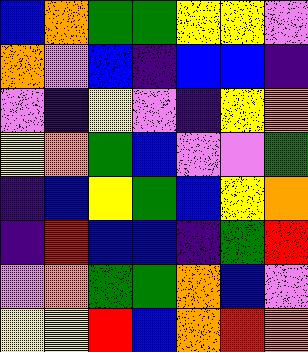[["blue", "orange", "green", "green", "yellow", "yellow", "violet"], ["orange", "violet", "blue", "indigo", "blue", "blue", "indigo"], ["violet", "indigo", "yellow", "violet", "indigo", "yellow", "orange"], ["yellow", "orange", "green", "blue", "violet", "violet", "green"], ["indigo", "blue", "yellow", "green", "blue", "yellow", "orange"], ["indigo", "red", "blue", "blue", "indigo", "green", "red"], ["violet", "orange", "green", "green", "orange", "blue", "violet"], ["yellow", "yellow", "red", "blue", "orange", "red", "orange"]]